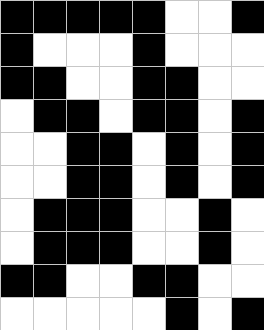[["black", "black", "black", "black", "black", "white", "white", "black"], ["black", "white", "white", "white", "black", "white", "white", "white"], ["black", "black", "white", "white", "black", "black", "white", "white"], ["white", "black", "black", "white", "black", "black", "white", "black"], ["white", "white", "black", "black", "white", "black", "white", "black"], ["white", "white", "black", "black", "white", "black", "white", "black"], ["white", "black", "black", "black", "white", "white", "black", "white"], ["white", "black", "black", "black", "white", "white", "black", "white"], ["black", "black", "white", "white", "black", "black", "white", "white"], ["white", "white", "white", "white", "white", "black", "white", "black"]]